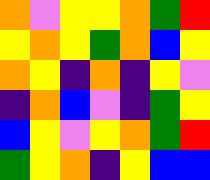[["orange", "violet", "yellow", "yellow", "orange", "green", "red"], ["yellow", "orange", "yellow", "green", "orange", "blue", "yellow"], ["orange", "yellow", "indigo", "orange", "indigo", "yellow", "violet"], ["indigo", "orange", "blue", "violet", "indigo", "green", "yellow"], ["blue", "yellow", "violet", "yellow", "orange", "green", "red"], ["green", "yellow", "orange", "indigo", "yellow", "blue", "blue"]]